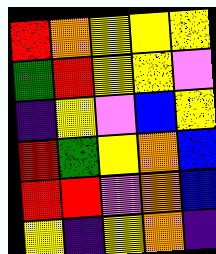[["red", "orange", "yellow", "yellow", "yellow"], ["green", "red", "yellow", "yellow", "violet"], ["indigo", "yellow", "violet", "blue", "yellow"], ["red", "green", "yellow", "orange", "blue"], ["red", "red", "violet", "orange", "blue"], ["yellow", "indigo", "yellow", "orange", "indigo"]]